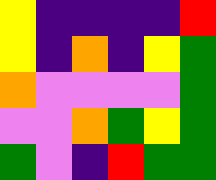[["yellow", "indigo", "indigo", "indigo", "indigo", "red"], ["yellow", "indigo", "orange", "indigo", "yellow", "green"], ["orange", "violet", "violet", "violet", "violet", "green"], ["violet", "violet", "orange", "green", "yellow", "green"], ["green", "violet", "indigo", "red", "green", "green"]]